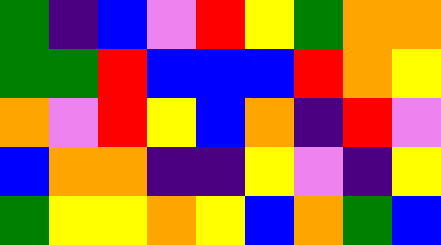[["green", "indigo", "blue", "violet", "red", "yellow", "green", "orange", "orange"], ["green", "green", "red", "blue", "blue", "blue", "red", "orange", "yellow"], ["orange", "violet", "red", "yellow", "blue", "orange", "indigo", "red", "violet"], ["blue", "orange", "orange", "indigo", "indigo", "yellow", "violet", "indigo", "yellow"], ["green", "yellow", "yellow", "orange", "yellow", "blue", "orange", "green", "blue"]]